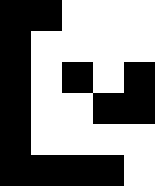[["black", "black", "white", "white", "white"], ["black", "white", "white", "white", "white"], ["black", "white", "black", "white", "black"], ["black", "white", "white", "black", "black"], ["black", "white", "white", "white", "white"], ["black", "black", "black", "black", "white"]]